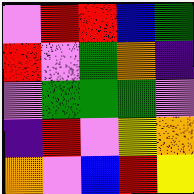[["violet", "red", "red", "blue", "green"], ["red", "violet", "green", "orange", "indigo"], ["violet", "green", "green", "green", "violet"], ["indigo", "red", "violet", "yellow", "orange"], ["orange", "violet", "blue", "red", "yellow"]]